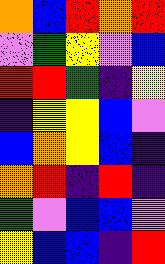[["orange", "blue", "red", "orange", "red"], ["violet", "green", "yellow", "violet", "blue"], ["red", "red", "green", "indigo", "yellow"], ["indigo", "yellow", "yellow", "blue", "violet"], ["blue", "orange", "yellow", "blue", "indigo"], ["orange", "red", "indigo", "red", "indigo"], ["green", "violet", "blue", "blue", "violet"], ["yellow", "blue", "blue", "indigo", "red"]]